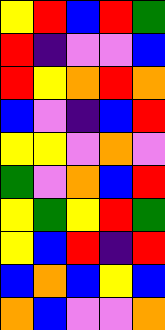[["yellow", "red", "blue", "red", "green"], ["red", "indigo", "violet", "violet", "blue"], ["red", "yellow", "orange", "red", "orange"], ["blue", "violet", "indigo", "blue", "red"], ["yellow", "yellow", "violet", "orange", "violet"], ["green", "violet", "orange", "blue", "red"], ["yellow", "green", "yellow", "red", "green"], ["yellow", "blue", "red", "indigo", "red"], ["blue", "orange", "blue", "yellow", "blue"], ["orange", "blue", "violet", "violet", "orange"]]